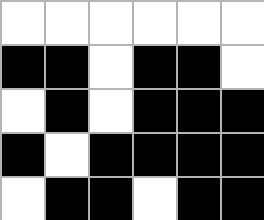[["white", "white", "white", "white", "white", "white"], ["black", "black", "white", "black", "black", "white"], ["white", "black", "white", "black", "black", "black"], ["black", "white", "black", "black", "black", "black"], ["white", "black", "black", "white", "black", "black"]]